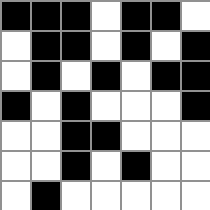[["black", "black", "black", "white", "black", "black", "white"], ["white", "black", "black", "white", "black", "white", "black"], ["white", "black", "white", "black", "white", "black", "black"], ["black", "white", "black", "white", "white", "white", "black"], ["white", "white", "black", "black", "white", "white", "white"], ["white", "white", "black", "white", "black", "white", "white"], ["white", "black", "white", "white", "white", "white", "white"]]